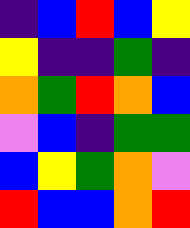[["indigo", "blue", "red", "blue", "yellow"], ["yellow", "indigo", "indigo", "green", "indigo"], ["orange", "green", "red", "orange", "blue"], ["violet", "blue", "indigo", "green", "green"], ["blue", "yellow", "green", "orange", "violet"], ["red", "blue", "blue", "orange", "red"]]